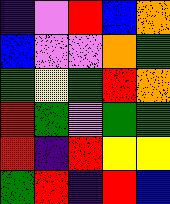[["indigo", "violet", "red", "blue", "orange"], ["blue", "violet", "violet", "orange", "green"], ["green", "yellow", "green", "red", "orange"], ["red", "green", "violet", "green", "green"], ["red", "indigo", "red", "yellow", "yellow"], ["green", "red", "indigo", "red", "blue"]]